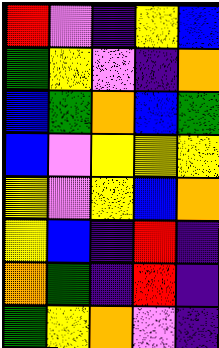[["red", "violet", "indigo", "yellow", "blue"], ["green", "yellow", "violet", "indigo", "orange"], ["blue", "green", "orange", "blue", "green"], ["blue", "violet", "yellow", "yellow", "yellow"], ["yellow", "violet", "yellow", "blue", "orange"], ["yellow", "blue", "indigo", "red", "indigo"], ["orange", "green", "indigo", "red", "indigo"], ["green", "yellow", "orange", "violet", "indigo"]]